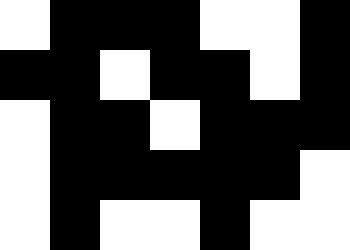[["white", "black", "black", "black", "white", "white", "black"], ["black", "black", "white", "black", "black", "white", "black"], ["white", "black", "black", "white", "black", "black", "black"], ["white", "black", "black", "black", "black", "black", "white"], ["white", "black", "white", "white", "black", "white", "white"]]